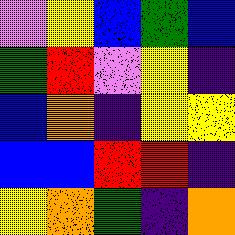[["violet", "yellow", "blue", "green", "blue"], ["green", "red", "violet", "yellow", "indigo"], ["blue", "orange", "indigo", "yellow", "yellow"], ["blue", "blue", "red", "red", "indigo"], ["yellow", "orange", "green", "indigo", "orange"]]